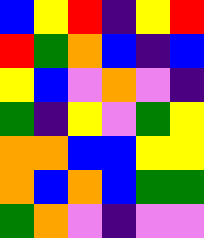[["blue", "yellow", "red", "indigo", "yellow", "red"], ["red", "green", "orange", "blue", "indigo", "blue"], ["yellow", "blue", "violet", "orange", "violet", "indigo"], ["green", "indigo", "yellow", "violet", "green", "yellow"], ["orange", "orange", "blue", "blue", "yellow", "yellow"], ["orange", "blue", "orange", "blue", "green", "green"], ["green", "orange", "violet", "indigo", "violet", "violet"]]